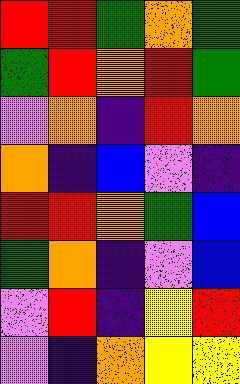[["red", "red", "green", "orange", "green"], ["green", "red", "orange", "red", "green"], ["violet", "orange", "indigo", "red", "orange"], ["orange", "indigo", "blue", "violet", "indigo"], ["red", "red", "orange", "green", "blue"], ["green", "orange", "indigo", "violet", "blue"], ["violet", "red", "indigo", "yellow", "red"], ["violet", "indigo", "orange", "yellow", "yellow"]]